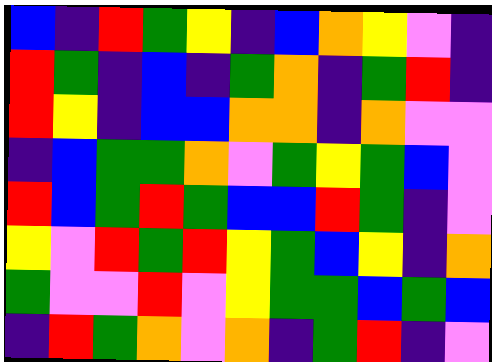[["blue", "indigo", "red", "green", "yellow", "indigo", "blue", "orange", "yellow", "violet", "indigo"], ["red", "green", "indigo", "blue", "indigo", "green", "orange", "indigo", "green", "red", "indigo"], ["red", "yellow", "indigo", "blue", "blue", "orange", "orange", "indigo", "orange", "violet", "violet"], ["indigo", "blue", "green", "green", "orange", "violet", "green", "yellow", "green", "blue", "violet"], ["red", "blue", "green", "red", "green", "blue", "blue", "red", "green", "indigo", "violet"], ["yellow", "violet", "red", "green", "red", "yellow", "green", "blue", "yellow", "indigo", "orange"], ["green", "violet", "violet", "red", "violet", "yellow", "green", "green", "blue", "green", "blue"], ["indigo", "red", "green", "orange", "violet", "orange", "indigo", "green", "red", "indigo", "violet"]]